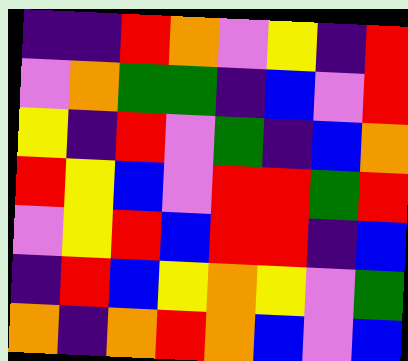[["indigo", "indigo", "red", "orange", "violet", "yellow", "indigo", "red"], ["violet", "orange", "green", "green", "indigo", "blue", "violet", "red"], ["yellow", "indigo", "red", "violet", "green", "indigo", "blue", "orange"], ["red", "yellow", "blue", "violet", "red", "red", "green", "red"], ["violet", "yellow", "red", "blue", "red", "red", "indigo", "blue"], ["indigo", "red", "blue", "yellow", "orange", "yellow", "violet", "green"], ["orange", "indigo", "orange", "red", "orange", "blue", "violet", "blue"]]